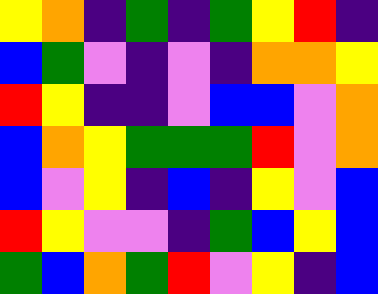[["yellow", "orange", "indigo", "green", "indigo", "green", "yellow", "red", "indigo"], ["blue", "green", "violet", "indigo", "violet", "indigo", "orange", "orange", "yellow"], ["red", "yellow", "indigo", "indigo", "violet", "blue", "blue", "violet", "orange"], ["blue", "orange", "yellow", "green", "green", "green", "red", "violet", "orange"], ["blue", "violet", "yellow", "indigo", "blue", "indigo", "yellow", "violet", "blue"], ["red", "yellow", "violet", "violet", "indigo", "green", "blue", "yellow", "blue"], ["green", "blue", "orange", "green", "red", "violet", "yellow", "indigo", "blue"]]